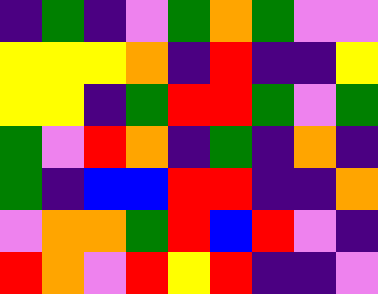[["indigo", "green", "indigo", "violet", "green", "orange", "green", "violet", "violet"], ["yellow", "yellow", "yellow", "orange", "indigo", "red", "indigo", "indigo", "yellow"], ["yellow", "yellow", "indigo", "green", "red", "red", "green", "violet", "green"], ["green", "violet", "red", "orange", "indigo", "green", "indigo", "orange", "indigo"], ["green", "indigo", "blue", "blue", "red", "red", "indigo", "indigo", "orange"], ["violet", "orange", "orange", "green", "red", "blue", "red", "violet", "indigo"], ["red", "orange", "violet", "red", "yellow", "red", "indigo", "indigo", "violet"]]